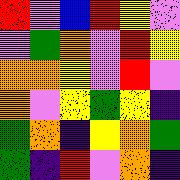[["red", "violet", "blue", "red", "yellow", "violet"], ["violet", "green", "orange", "violet", "red", "yellow"], ["orange", "orange", "yellow", "violet", "red", "violet"], ["orange", "violet", "yellow", "green", "yellow", "indigo"], ["green", "orange", "indigo", "yellow", "orange", "green"], ["green", "indigo", "red", "violet", "orange", "indigo"]]